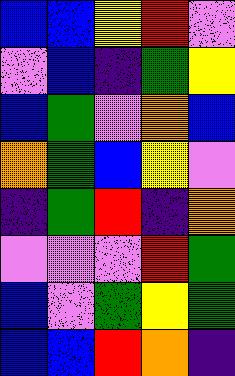[["blue", "blue", "yellow", "red", "violet"], ["violet", "blue", "indigo", "green", "yellow"], ["blue", "green", "violet", "orange", "blue"], ["orange", "green", "blue", "yellow", "violet"], ["indigo", "green", "red", "indigo", "orange"], ["violet", "violet", "violet", "red", "green"], ["blue", "violet", "green", "yellow", "green"], ["blue", "blue", "red", "orange", "indigo"]]